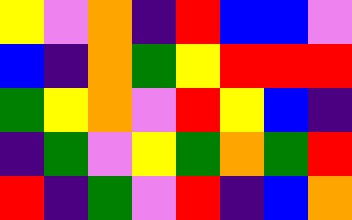[["yellow", "violet", "orange", "indigo", "red", "blue", "blue", "violet"], ["blue", "indigo", "orange", "green", "yellow", "red", "red", "red"], ["green", "yellow", "orange", "violet", "red", "yellow", "blue", "indigo"], ["indigo", "green", "violet", "yellow", "green", "orange", "green", "red"], ["red", "indigo", "green", "violet", "red", "indigo", "blue", "orange"]]